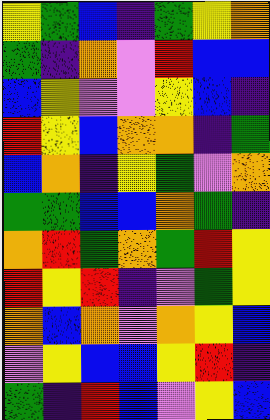[["yellow", "green", "blue", "indigo", "green", "yellow", "orange"], ["green", "indigo", "orange", "violet", "red", "blue", "blue"], ["blue", "yellow", "violet", "violet", "yellow", "blue", "indigo"], ["red", "yellow", "blue", "orange", "orange", "indigo", "green"], ["blue", "orange", "indigo", "yellow", "green", "violet", "orange"], ["green", "green", "blue", "blue", "orange", "green", "indigo"], ["orange", "red", "green", "orange", "green", "red", "yellow"], ["red", "yellow", "red", "indigo", "violet", "green", "yellow"], ["orange", "blue", "orange", "violet", "orange", "yellow", "blue"], ["violet", "yellow", "blue", "blue", "yellow", "red", "indigo"], ["green", "indigo", "red", "blue", "violet", "yellow", "blue"]]